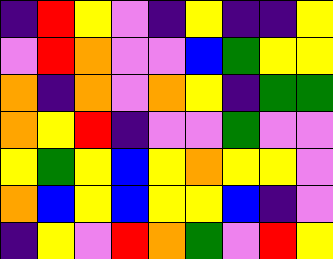[["indigo", "red", "yellow", "violet", "indigo", "yellow", "indigo", "indigo", "yellow"], ["violet", "red", "orange", "violet", "violet", "blue", "green", "yellow", "yellow"], ["orange", "indigo", "orange", "violet", "orange", "yellow", "indigo", "green", "green"], ["orange", "yellow", "red", "indigo", "violet", "violet", "green", "violet", "violet"], ["yellow", "green", "yellow", "blue", "yellow", "orange", "yellow", "yellow", "violet"], ["orange", "blue", "yellow", "blue", "yellow", "yellow", "blue", "indigo", "violet"], ["indigo", "yellow", "violet", "red", "orange", "green", "violet", "red", "yellow"]]